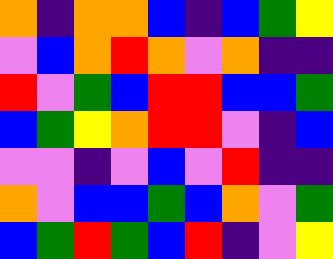[["orange", "indigo", "orange", "orange", "blue", "indigo", "blue", "green", "yellow"], ["violet", "blue", "orange", "red", "orange", "violet", "orange", "indigo", "indigo"], ["red", "violet", "green", "blue", "red", "red", "blue", "blue", "green"], ["blue", "green", "yellow", "orange", "red", "red", "violet", "indigo", "blue"], ["violet", "violet", "indigo", "violet", "blue", "violet", "red", "indigo", "indigo"], ["orange", "violet", "blue", "blue", "green", "blue", "orange", "violet", "green"], ["blue", "green", "red", "green", "blue", "red", "indigo", "violet", "yellow"]]